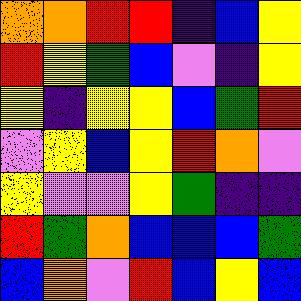[["orange", "orange", "red", "red", "indigo", "blue", "yellow"], ["red", "yellow", "green", "blue", "violet", "indigo", "yellow"], ["yellow", "indigo", "yellow", "yellow", "blue", "green", "red"], ["violet", "yellow", "blue", "yellow", "red", "orange", "violet"], ["yellow", "violet", "violet", "yellow", "green", "indigo", "indigo"], ["red", "green", "orange", "blue", "blue", "blue", "green"], ["blue", "orange", "violet", "red", "blue", "yellow", "blue"]]